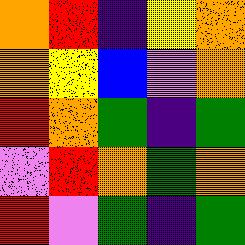[["orange", "red", "indigo", "yellow", "orange"], ["orange", "yellow", "blue", "violet", "orange"], ["red", "orange", "green", "indigo", "green"], ["violet", "red", "orange", "green", "orange"], ["red", "violet", "green", "indigo", "green"]]